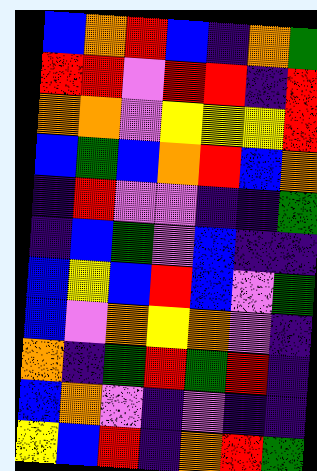[["blue", "orange", "red", "blue", "indigo", "orange", "green"], ["red", "red", "violet", "red", "red", "indigo", "red"], ["orange", "orange", "violet", "yellow", "yellow", "yellow", "red"], ["blue", "green", "blue", "orange", "red", "blue", "orange"], ["indigo", "red", "violet", "violet", "indigo", "indigo", "green"], ["indigo", "blue", "green", "violet", "blue", "indigo", "indigo"], ["blue", "yellow", "blue", "red", "blue", "violet", "green"], ["blue", "violet", "orange", "yellow", "orange", "violet", "indigo"], ["orange", "indigo", "green", "red", "green", "red", "indigo"], ["blue", "orange", "violet", "indigo", "violet", "indigo", "indigo"], ["yellow", "blue", "red", "indigo", "orange", "red", "green"]]